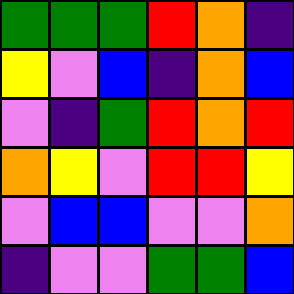[["green", "green", "green", "red", "orange", "indigo"], ["yellow", "violet", "blue", "indigo", "orange", "blue"], ["violet", "indigo", "green", "red", "orange", "red"], ["orange", "yellow", "violet", "red", "red", "yellow"], ["violet", "blue", "blue", "violet", "violet", "orange"], ["indigo", "violet", "violet", "green", "green", "blue"]]